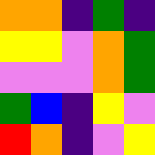[["orange", "orange", "indigo", "green", "indigo"], ["yellow", "yellow", "violet", "orange", "green"], ["violet", "violet", "violet", "orange", "green"], ["green", "blue", "indigo", "yellow", "violet"], ["red", "orange", "indigo", "violet", "yellow"]]